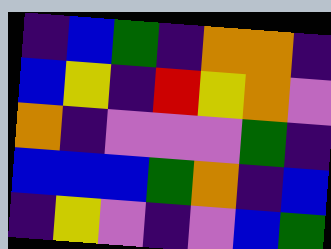[["indigo", "blue", "green", "indigo", "orange", "orange", "indigo"], ["blue", "yellow", "indigo", "red", "yellow", "orange", "violet"], ["orange", "indigo", "violet", "violet", "violet", "green", "indigo"], ["blue", "blue", "blue", "green", "orange", "indigo", "blue"], ["indigo", "yellow", "violet", "indigo", "violet", "blue", "green"]]